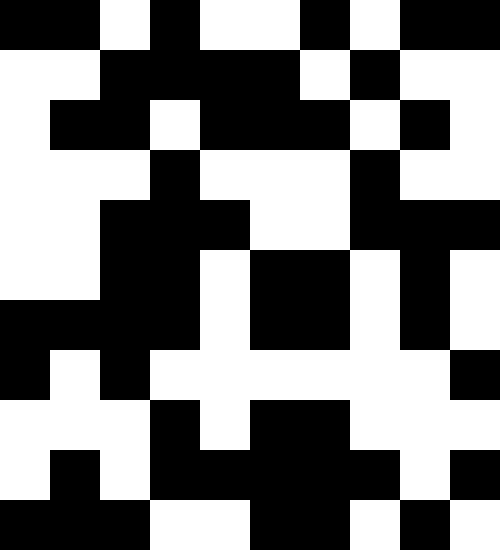[["black", "black", "white", "black", "white", "white", "black", "white", "black", "black"], ["white", "white", "black", "black", "black", "black", "white", "black", "white", "white"], ["white", "black", "black", "white", "black", "black", "black", "white", "black", "white"], ["white", "white", "white", "black", "white", "white", "white", "black", "white", "white"], ["white", "white", "black", "black", "black", "white", "white", "black", "black", "black"], ["white", "white", "black", "black", "white", "black", "black", "white", "black", "white"], ["black", "black", "black", "black", "white", "black", "black", "white", "black", "white"], ["black", "white", "black", "white", "white", "white", "white", "white", "white", "black"], ["white", "white", "white", "black", "white", "black", "black", "white", "white", "white"], ["white", "black", "white", "black", "black", "black", "black", "black", "white", "black"], ["black", "black", "black", "white", "white", "black", "black", "white", "black", "white"]]